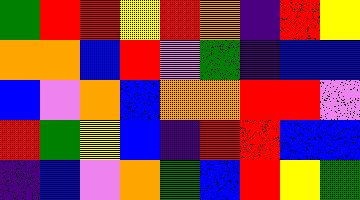[["green", "red", "red", "yellow", "red", "orange", "indigo", "red", "yellow"], ["orange", "orange", "blue", "red", "violet", "green", "indigo", "blue", "blue"], ["blue", "violet", "orange", "blue", "orange", "orange", "red", "red", "violet"], ["red", "green", "yellow", "blue", "indigo", "red", "red", "blue", "blue"], ["indigo", "blue", "violet", "orange", "green", "blue", "red", "yellow", "green"]]